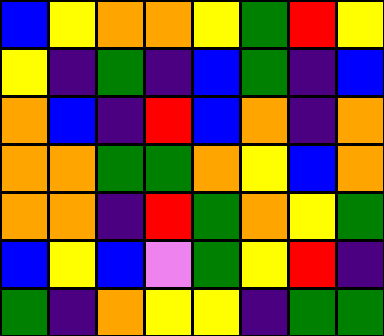[["blue", "yellow", "orange", "orange", "yellow", "green", "red", "yellow"], ["yellow", "indigo", "green", "indigo", "blue", "green", "indigo", "blue"], ["orange", "blue", "indigo", "red", "blue", "orange", "indigo", "orange"], ["orange", "orange", "green", "green", "orange", "yellow", "blue", "orange"], ["orange", "orange", "indigo", "red", "green", "orange", "yellow", "green"], ["blue", "yellow", "blue", "violet", "green", "yellow", "red", "indigo"], ["green", "indigo", "orange", "yellow", "yellow", "indigo", "green", "green"]]